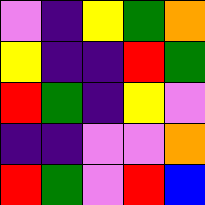[["violet", "indigo", "yellow", "green", "orange"], ["yellow", "indigo", "indigo", "red", "green"], ["red", "green", "indigo", "yellow", "violet"], ["indigo", "indigo", "violet", "violet", "orange"], ["red", "green", "violet", "red", "blue"]]